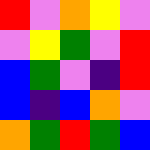[["red", "violet", "orange", "yellow", "violet"], ["violet", "yellow", "green", "violet", "red"], ["blue", "green", "violet", "indigo", "red"], ["blue", "indigo", "blue", "orange", "violet"], ["orange", "green", "red", "green", "blue"]]